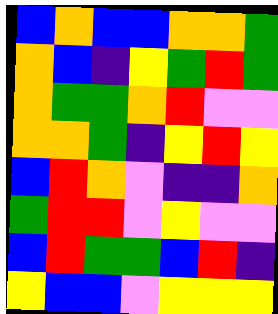[["blue", "orange", "blue", "blue", "orange", "orange", "green"], ["orange", "blue", "indigo", "yellow", "green", "red", "green"], ["orange", "green", "green", "orange", "red", "violet", "violet"], ["orange", "orange", "green", "indigo", "yellow", "red", "yellow"], ["blue", "red", "orange", "violet", "indigo", "indigo", "orange"], ["green", "red", "red", "violet", "yellow", "violet", "violet"], ["blue", "red", "green", "green", "blue", "red", "indigo"], ["yellow", "blue", "blue", "violet", "yellow", "yellow", "yellow"]]